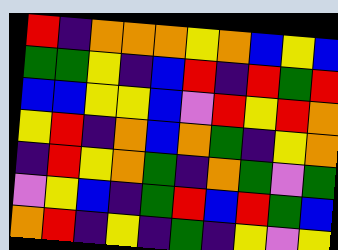[["red", "indigo", "orange", "orange", "orange", "yellow", "orange", "blue", "yellow", "blue"], ["green", "green", "yellow", "indigo", "blue", "red", "indigo", "red", "green", "red"], ["blue", "blue", "yellow", "yellow", "blue", "violet", "red", "yellow", "red", "orange"], ["yellow", "red", "indigo", "orange", "blue", "orange", "green", "indigo", "yellow", "orange"], ["indigo", "red", "yellow", "orange", "green", "indigo", "orange", "green", "violet", "green"], ["violet", "yellow", "blue", "indigo", "green", "red", "blue", "red", "green", "blue"], ["orange", "red", "indigo", "yellow", "indigo", "green", "indigo", "yellow", "violet", "yellow"]]